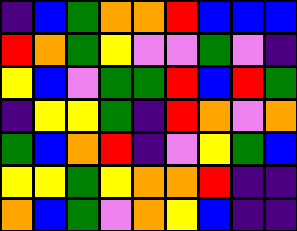[["indigo", "blue", "green", "orange", "orange", "red", "blue", "blue", "blue"], ["red", "orange", "green", "yellow", "violet", "violet", "green", "violet", "indigo"], ["yellow", "blue", "violet", "green", "green", "red", "blue", "red", "green"], ["indigo", "yellow", "yellow", "green", "indigo", "red", "orange", "violet", "orange"], ["green", "blue", "orange", "red", "indigo", "violet", "yellow", "green", "blue"], ["yellow", "yellow", "green", "yellow", "orange", "orange", "red", "indigo", "indigo"], ["orange", "blue", "green", "violet", "orange", "yellow", "blue", "indigo", "indigo"]]